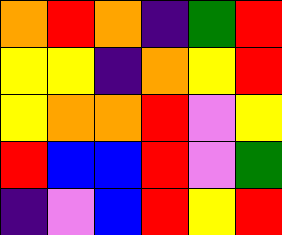[["orange", "red", "orange", "indigo", "green", "red"], ["yellow", "yellow", "indigo", "orange", "yellow", "red"], ["yellow", "orange", "orange", "red", "violet", "yellow"], ["red", "blue", "blue", "red", "violet", "green"], ["indigo", "violet", "blue", "red", "yellow", "red"]]